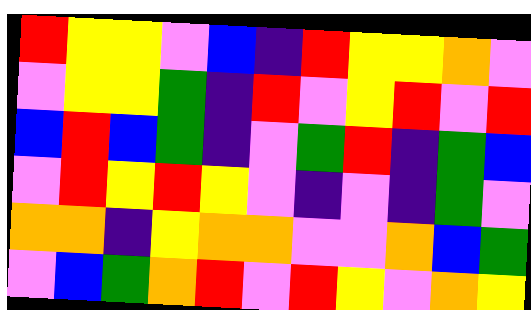[["red", "yellow", "yellow", "violet", "blue", "indigo", "red", "yellow", "yellow", "orange", "violet"], ["violet", "yellow", "yellow", "green", "indigo", "red", "violet", "yellow", "red", "violet", "red"], ["blue", "red", "blue", "green", "indigo", "violet", "green", "red", "indigo", "green", "blue"], ["violet", "red", "yellow", "red", "yellow", "violet", "indigo", "violet", "indigo", "green", "violet"], ["orange", "orange", "indigo", "yellow", "orange", "orange", "violet", "violet", "orange", "blue", "green"], ["violet", "blue", "green", "orange", "red", "violet", "red", "yellow", "violet", "orange", "yellow"]]